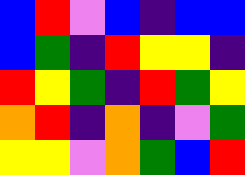[["blue", "red", "violet", "blue", "indigo", "blue", "blue"], ["blue", "green", "indigo", "red", "yellow", "yellow", "indigo"], ["red", "yellow", "green", "indigo", "red", "green", "yellow"], ["orange", "red", "indigo", "orange", "indigo", "violet", "green"], ["yellow", "yellow", "violet", "orange", "green", "blue", "red"]]